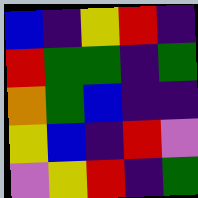[["blue", "indigo", "yellow", "red", "indigo"], ["red", "green", "green", "indigo", "green"], ["orange", "green", "blue", "indigo", "indigo"], ["yellow", "blue", "indigo", "red", "violet"], ["violet", "yellow", "red", "indigo", "green"]]